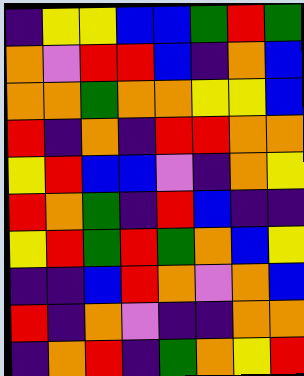[["indigo", "yellow", "yellow", "blue", "blue", "green", "red", "green"], ["orange", "violet", "red", "red", "blue", "indigo", "orange", "blue"], ["orange", "orange", "green", "orange", "orange", "yellow", "yellow", "blue"], ["red", "indigo", "orange", "indigo", "red", "red", "orange", "orange"], ["yellow", "red", "blue", "blue", "violet", "indigo", "orange", "yellow"], ["red", "orange", "green", "indigo", "red", "blue", "indigo", "indigo"], ["yellow", "red", "green", "red", "green", "orange", "blue", "yellow"], ["indigo", "indigo", "blue", "red", "orange", "violet", "orange", "blue"], ["red", "indigo", "orange", "violet", "indigo", "indigo", "orange", "orange"], ["indigo", "orange", "red", "indigo", "green", "orange", "yellow", "red"]]